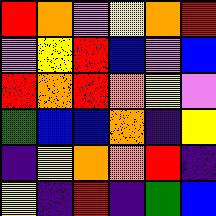[["red", "orange", "violet", "yellow", "orange", "red"], ["violet", "yellow", "red", "blue", "violet", "blue"], ["red", "orange", "red", "orange", "yellow", "violet"], ["green", "blue", "blue", "orange", "indigo", "yellow"], ["indigo", "yellow", "orange", "orange", "red", "indigo"], ["yellow", "indigo", "red", "indigo", "green", "blue"]]